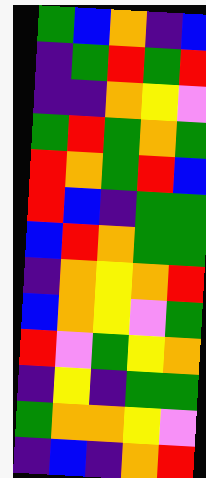[["green", "blue", "orange", "indigo", "blue"], ["indigo", "green", "red", "green", "red"], ["indigo", "indigo", "orange", "yellow", "violet"], ["green", "red", "green", "orange", "green"], ["red", "orange", "green", "red", "blue"], ["red", "blue", "indigo", "green", "green"], ["blue", "red", "orange", "green", "green"], ["indigo", "orange", "yellow", "orange", "red"], ["blue", "orange", "yellow", "violet", "green"], ["red", "violet", "green", "yellow", "orange"], ["indigo", "yellow", "indigo", "green", "green"], ["green", "orange", "orange", "yellow", "violet"], ["indigo", "blue", "indigo", "orange", "red"]]